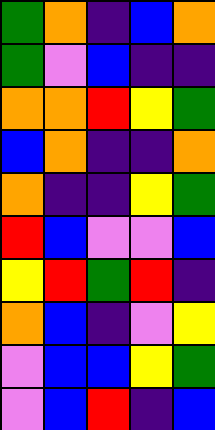[["green", "orange", "indigo", "blue", "orange"], ["green", "violet", "blue", "indigo", "indigo"], ["orange", "orange", "red", "yellow", "green"], ["blue", "orange", "indigo", "indigo", "orange"], ["orange", "indigo", "indigo", "yellow", "green"], ["red", "blue", "violet", "violet", "blue"], ["yellow", "red", "green", "red", "indigo"], ["orange", "blue", "indigo", "violet", "yellow"], ["violet", "blue", "blue", "yellow", "green"], ["violet", "blue", "red", "indigo", "blue"]]